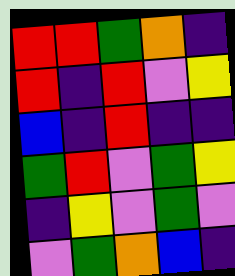[["red", "red", "green", "orange", "indigo"], ["red", "indigo", "red", "violet", "yellow"], ["blue", "indigo", "red", "indigo", "indigo"], ["green", "red", "violet", "green", "yellow"], ["indigo", "yellow", "violet", "green", "violet"], ["violet", "green", "orange", "blue", "indigo"]]